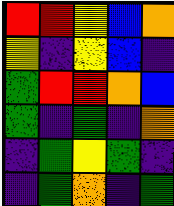[["red", "red", "yellow", "blue", "orange"], ["yellow", "indigo", "yellow", "blue", "indigo"], ["green", "red", "red", "orange", "blue"], ["green", "indigo", "green", "indigo", "orange"], ["indigo", "green", "yellow", "green", "indigo"], ["indigo", "green", "orange", "indigo", "green"]]